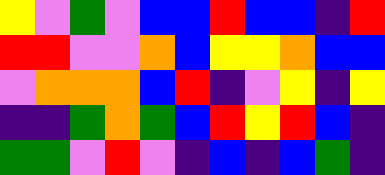[["yellow", "violet", "green", "violet", "blue", "blue", "red", "blue", "blue", "indigo", "red"], ["red", "red", "violet", "violet", "orange", "blue", "yellow", "yellow", "orange", "blue", "blue"], ["violet", "orange", "orange", "orange", "blue", "red", "indigo", "violet", "yellow", "indigo", "yellow"], ["indigo", "indigo", "green", "orange", "green", "blue", "red", "yellow", "red", "blue", "indigo"], ["green", "green", "violet", "red", "violet", "indigo", "blue", "indigo", "blue", "green", "indigo"]]